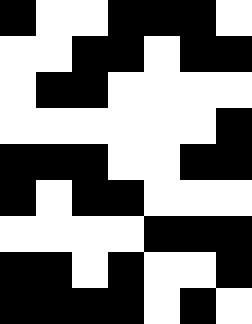[["black", "white", "white", "black", "black", "black", "white"], ["white", "white", "black", "black", "white", "black", "black"], ["white", "black", "black", "white", "white", "white", "white"], ["white", "white", "white", "white", "white", "white", "black"], ["black", "black", "black", "white", "white", "black", "black"], ["black", "white", "black", "black", "white", "white", "white"], ["white", "white", "white", "white", "black", "black", "black"], ["black", "black", "white", "black", "white", "white", "black"], ["black", "black", "black", "black", "white", "black", "white"]]